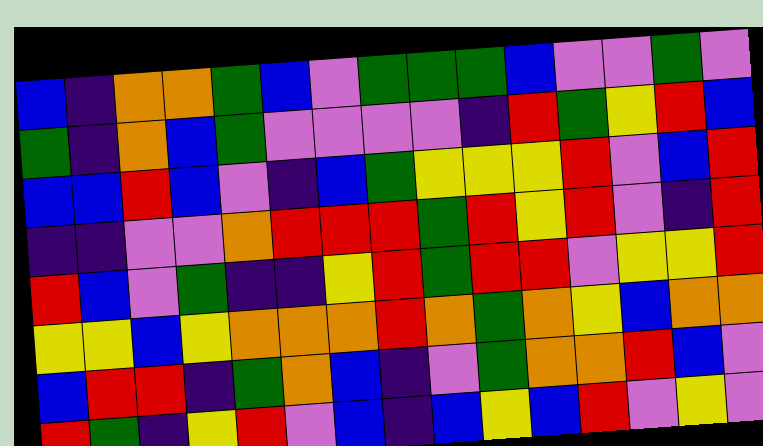[["blue", "indigo", "orange", "orange", "green", "blue", "violet", "green", "green", "green", "blue", "violet", "violet", "green", "violet"], ["green", "indigo", "orange", "blue", "green", "violet", "violet", "violet", "violet", "indigo", "red", "green", "yellow", "red", "blue"], ["blue", "blue", "red", "blue", "violet", "indigo", "blue", "green", "yellow", "yellow", "yellow", "red", "violet", "blue", "red"], ["indigo", "indigo", "violet", "violet", "orange", "red", "red", "red", "green", "red", "yellow", "red", "violet", "indigo", "red"], ["red", "blue", "violet", "green", "indigo", "indigo", "yellow", "red", "green", "red", "red", "violet", "yellow", "yellow", "red"], ["yellow", "yellow", "blue", "yellow", "orange", "orange", "orange", "red", "orange", "green", "orange", "yellow", "blue", "orange", "orange"], ["blue", "red", "red", "indigo", "green", "orange", "blue", "indigo", "violet", "green", "orange", "orange", "red", "blue", "violet"], ["red", "green", "indigo", "yellow", "red", "violet", "blue", "indigo", "blue", "yellow", "blue", "red", "violet", "yellow", "violet"]]